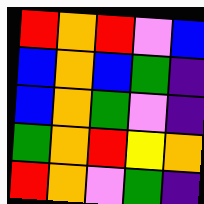[["red", "orange", "red", "violet", "blue"], ["blue", "orange", "blue", "green", "indigo"], ["blue", "orange", "green", "violet", "indigo"], ["green", "orange", "red", "yellow", "orange"], ["red", "orange", "violet", "green", "indigo"]]